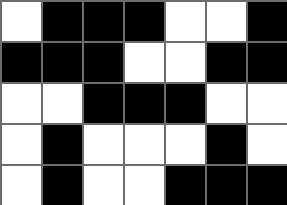[["white", "black", "black", "black", "white", "white", "black"], ["black", "black", "black", "white", "white", "black", "black"], ["white", "white", "black", "black", "black", "white", "white"], ["white", "black", "white", "white", "white", "black", "white"], ["white", "black", "white", "white", "black", "black", "black"]]